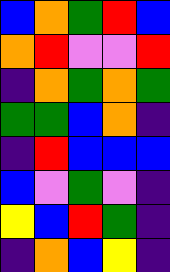[["blue", "orange", "green", "red", "blue"], ["orange", "red", "violet", "violet", "red"], ["indigo", "orange", "green", "orange", "green"], ["green", "green", "blue", "orange", "indigo"], ["indigo", "red", "blue", "blue", "blue"], ["blue", "violet", "green", "violet", "indigo"], ["yellow", "blue", "red", "green", "indigo"], ["indigo", "orange", "blue", "yellow", "indigo"]]